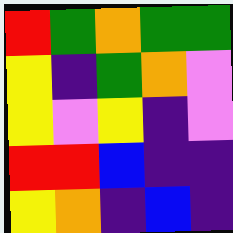[["red", "green", "orange", "green", "green"], ["yellow", "indigo", "green", "orange", "violet"], ["yellow", "violet", "yellow", "indigo", "violet"], ["red", "red", "blue", "indigo", "indigo"], ["yellow", "orange", "indigo", "blue", "indigo"]]